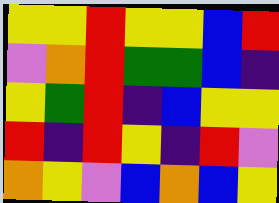[["yellow", "yellow", "red", "yellow", "yellow", "blue", "red"], ["violet", "orange", "red", "green", "green", "blue", "indigo"], ["yellow", "green", "red", "indigo", "blue", "yellow", "yellow"], ["red", "indigo", "red", "yellow", "indigo", "red", "violet"], ["orange", "yellow", "violet", "blue", "orange", "blue", "yellow"]]